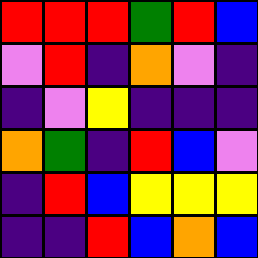[["red", "red", "red", "green", "red", "blue"], ["violet", "red", "indigo", "orange", "violet", "indigo"], ["indigo", "violet", "yellow", "indigo", "indigo", "indigo"], ["orange", "green", "indigo", "red", "blue", "violet"], ["indigo", "red", "blue", "yellow", "yellow", "yellow"], ["indigo", "indigo", "red", "blue", "orange", "blue"]]